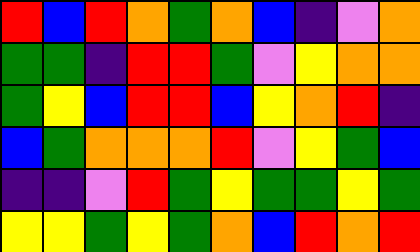[["red", "blue", "red", "orange", "green", "orange", "blue", "indigo", "violet", "orange"], ["green", "green", "indigo", "red", "red", "green", "violet", "yellow", "orange", "orange"], ["green", "yellow", "blue", "red", "red", "blue", "yellow", "orange", "red", "indigo"], ["blue", "green", "orange", "orange", "orange", "red", "violet", "yellow", "green", "blue"], ["indigo", "indigo", "violet", "red", "green", "yellow", "green", "green", "yellow", "green"], ["yellow", "yellow", "green", "yellow", "green", "orange", "blue", "red", "orange", "red"]]